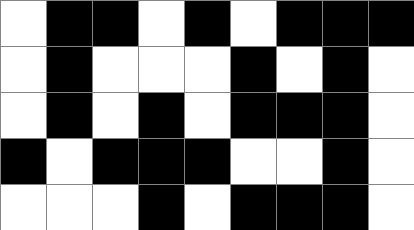[["white", "black", "black", "white", "black", "white", "black", "black", "black"], ["white", "black", "white", "white", "white", "black", "white", "black", "white"], ["white", "black", "white", "black", "white", "black", "black", "black", "white"], ["black", "white", "black", "black", "black", "white", "white", "black", "white"], ["white", "white", "white", "black", "white", "black", "black", "black", "white"]]